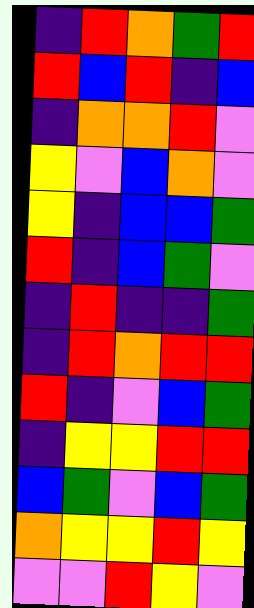[["indigo", "red", "orange", "green", "red"], ["red", "blue", "red", "indigo", "blue"], ["indigo", "orange", "orange", "red", "violet"], ["yellow", "violet", "blue", "orange", "violet"], ["yellow", "indigo", "blue", "blue", "green"], ["red", "indigo", "blue", "green", "violet"], ["indigo", "red", "indigo", "indigo", "green"], ["indigo", "red", "orange", "red", "red"], ["red", "indigo", "violet", "blue", "green"], ["indigo", "yellow", "yellow", "red", "red"], ["blue", "green", "violet", "blue", "green"], ["orange", "yellow", "yellow", "red", "yellow"], ["violet", "violet", "red", "yellow", "violet"]]